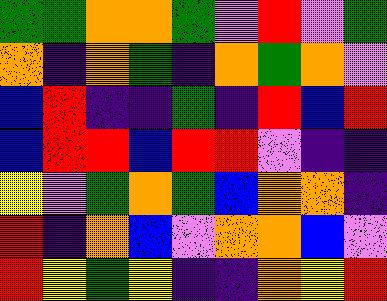[["green", "green", "orange", "orange", "green", "violet", "red", "violet", "green"], ["orange", "indigo", "orange", "green", "indigo", "orange", "green", "orange", "violet"], ["blue", "red", "indigo", "indigo", "green", "indigo", "red", "blue", "red"], ["blue", "red", "red", "blue", "red", "red", "violet", "indigo", "indigo"], ["yellow", "violet", "green", "orange", "green", "blue", "orange", "orange", "indigo"], ["red", "indigo", "orange", "blue", "violet", "orange", "orange", "blue", "violet"], ["red", "yellow", "green", "yellow", "indigo", "indigo", "orange", "yellow", "red"]]